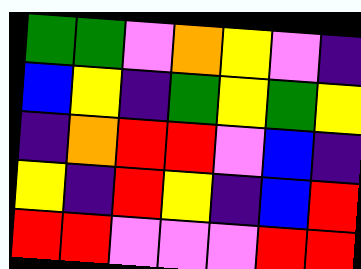[["green", "green", "violet", "orange", "yellow", "violet", "indigo"], ["blue", "yellow", "indigo", "green", "yellow", "green", "yellow"], ["indigo", "orange", "red", "red", "violet", "blue", "indigo"], ["yellow", "indigo", "red", "yellow", "indigo", "blue", "red"], ["red", "red", "violet", "violet", "violet", "red", "red"]]